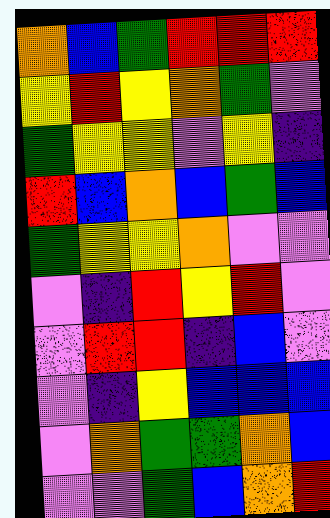[["orange", "blue", "green", "red", "red", "red"], ["yellow", "red", "yellow", "orange", "green", "violet"], ["green", "yellow", "yellow", "violet", "yellow", "indigo"], ["red", "blue", "orange", "blue", "green", "blue"], ["green", "yellow", "yellow", "orange", "violet", "violet"], ["violet", "indigo", "red", "yellow", "red", "violet"], ["violet", "red", "red", "indigo", "blue", "violet"], ["violet", "indigo", "yellow", "blue", "blue", "blue"], ["violet", "orange", "green", "green", "orange", "blue"], ["violet", "violet", "green", "blue", "orange", "red"]]